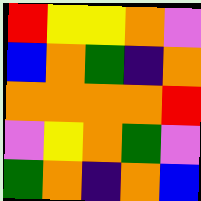[["red", "yellow", "yellow", "orange", "violet"], ["blue", "orange", "green", "indigo", "orange"], ["orange", "orange", "orange", "orange", "red"], ["violet", "yellow", "orange", "green", "violet"], ["green", "orange", "indigo", "orange", "blue"]]